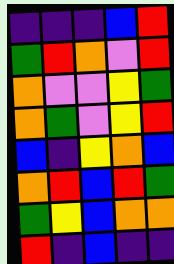[["indigo", "indigo", "indigo", "blue", "red"], ["green", "red", "orange", "violet", "red"], ["orange", "violet", "violet", "yellow", "green"], ["orange", "green", "violet", "yellow", "red"], ["blue", "indigo", "yellow", "orange", "blue"], ["orange", "red", "blue", "red", "green"], ["green", "yellow", "blue", "orange", "orange"], ["red", "indigo", "blue", "indigo", "indigo"]]